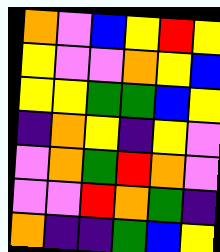[["orange", "violet", "blue", "yellow", "red", "yellow"], ["yellow", "violet", "violet", "orange", "yellow", "blue"], ["yellow", "yellow", "green", "green", "blue", "yellow"], ["indigo", "orange", "yellow", "indigo", "yellow", "violet"], ["violet", "orange", "green", "red", "orange", "violet"], ["violet", "violet", "red", "orange", "green", "indigo"], ["orange", "indigo", "indigo", "green", "blue", "yellow"]]